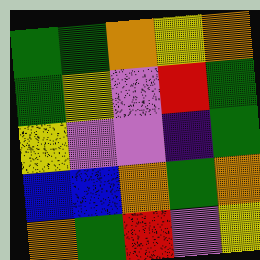[["green", "green", "orange", "yellow", "orange"], ["green", "yellow", "violet", "red", "green"], ["yellow", "violet", "violet", "indigo", "green"], ["blue", "blue", "orange", "green", "orange"], ["orange", "green", "red", "violet", "yellow"]]